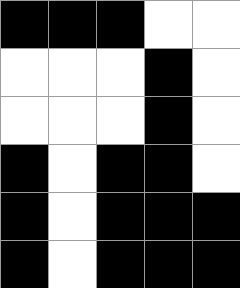[["black", "black", "black", "white", "white"], ["white", "white", "white", "black", "white"], ["white", "white", "white", "black", "white"], ["black", "white", "black", "black", "white"], ["black", "white", "black", "black", "black"], ["black", "white", "black", "black", "black"]]